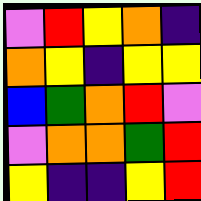[["violet", "red", "yellow", "orange", "indigo"], ["orange", "yellow", "indigo", "yellow", "yellow"], ["blue", "green", "orange", "red", "violet"], ["violet", "orange", "orange", "green", "red"], ["yellow", "indigo", "indigo", "yellow", "red"]]